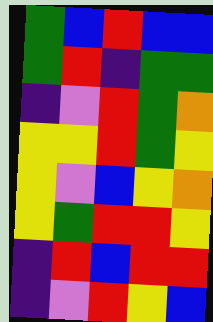[["green", "blue", "red", "blue", "blue"], ["green", "red", "indigo", "green", "green"], ["indigo", "violet", "red", "green", "orange"], ["yellow", "yellow", "red", "green", "yellow"], ["yellow", "violet", "blue", "yellow", "orange"], ["yellow", "green", "red", "red", "yellow"], ["indigo", "red", "blue", "red", "red"], ["indigo", "violet", "red", "yellow", "blue"]]